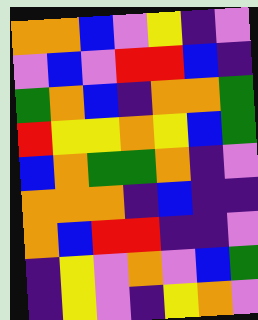[["orange", "orange", "blue", "violet", "yellow", "indigo", "violet"], ["violet", "blue", "violet", "red", "red", "blue", "indigo"], ["green", "orange", "blue", "indigo", "orange", "orange", "green"], ["red", "yellow", "yellow", "orange", "yellow", "blue", "green"], ["blue", "orange", "green", "green", "orange", "indigo", "violet"], ["orange", "orange", "orange", "indigo", "blue", "indigo", "indigo"], ["orange", "blue", "red", "red", "indigo", "indigo", "violet"], ["indigo", "yellow", "violet", "orange", "violet", "blue", "green"], ["indigo", "yellow", "violet", "indigo", "yellow", "orange", "violet"]]